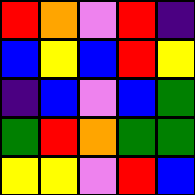[["red", "orange", "violet", "red", "indigo"], ["blue", "yellow", "blue", "red", "yellow"], ["indigo", "blue", "violet", "blue", "green"], ["green", "red", "orange", "green", "green"], ["yellow", "yellow", "violet", "red", "blue"]]